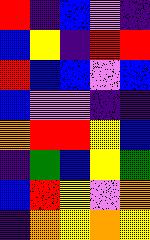[["red", "indigo", "blue", "violet", "indigo"], ["blue", "yellow", "indigo", "red", "red"], ["red", "blue", "blue", "violet", "blue"], ["blue", "violet", "violet", "indigo", "indigo"], ["orange", "red", "red", "yellow", "blue"], ["indigo", "green", "blue", "yellow", "green"], ["blue", "red", "yellow", "violet", "orange"], ["indigo", "orange", "yellow", "orange", "yellow"]]